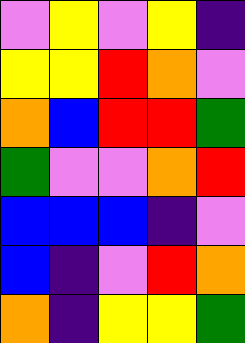[["violet", "yellow", "violet", "yellow", "indigo"], ["yellow", "yellow", "red", "orange", "violet"], ["orange", "blue", "red", "red", "green"], ["green", "violet", "violet", "orange", "red"], ["blue", "blue", "blue", "indigo", "violet"], ["blue", "indigo", "violet", "red", "orange"], ["orange", "indigo", "yellow", "yellow", "green"]]